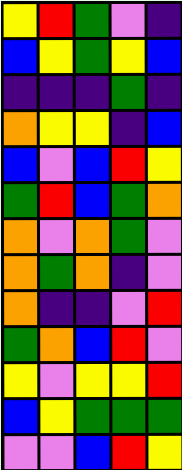[["yellow", "red", "green", "violet", "indigo"], ["blue", "yellow", "green", "yellow", "blue"], ["indigo", "indigo", "indigo", "green", "indigo"], ["orange", "yellow", "yellow", "indigo", "blue"], ["blue", "violet", "blue", "red", "yellow"], ["green", "red", "blue", "green", "orange"], ["orange", "violet", "orange", "green", "violet"], ["orange", "green", "orange", "indigo", "violet"], ["orange", "indigo", "indigo", "violet", "red"], ["green", "orange", "blue", "red", "violet"], ["yellow", "violet", "yellow", "yellow", "red"], ["blue", "yellow", "green", "green", "green"], ["violet", "violet", "blue", "red", "yellow"]]